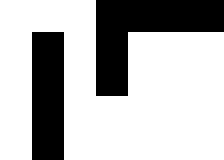[["white", "white", "white", "black", "black", "black", "black"], ["white", "black", "white", "black", "white", "white", "white"], ["white", "black", "white", "black", "white", "white", "white"], ["white", "black", "white", "white", "white", "white", "white"], ["white", "black", "white", "white", "white", "white", "white"]]